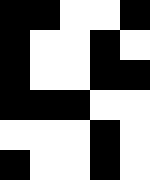[["black", "black", "white", "white", "black"], ["black", "white", "white", "black", "white"], ["black", "white", "white", "black", "black"], ["black", "black", "black", "white", "white"], ["white", "white", "white", "black", "white"], ["black", "white", "white", "black", "white"]]